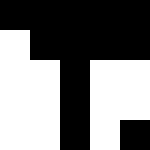[["black", "black", "black", "black", "black"], ["white", "black", "black", "black", "black"], ["white", "white", "black", "white", "white"], ["white", "white", "black", "white", "white"], ["white", "white", "black", "white", "black"]]